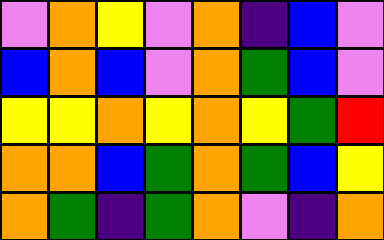[["violet", "orange", "yellow", "violet", "orange", "indigo", "blue", "violet"], ["blue", "orange", "blue", "violet", "orange", "green", "blue", "violet"], ["yellow", "yellow", "orange", "yellow", "orange", "yellow", "green", "red"], ["orange", "orange", "blue", "green", "orange", "green", "blue", "yellow"], ["orange", "green", "indigo", "green", "orange", "violet", "indigo", "orange"]]